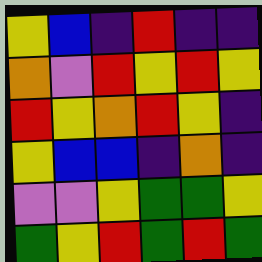[["yellow", "blue", "indigo", "red", "indigo", "indigo"], ["orange", "violet", "red", "yellow", "red", "yellow"], ["red", "yellow", "orange", "red", "yellow", "indigo"], ["yellow", "blue", "blue", "indigo", "orange", "indigo"], ["violet", "violet", "yellow", "green", "green", "yellow"], ["green", "yellow", "red", "green", "red", "green"]]